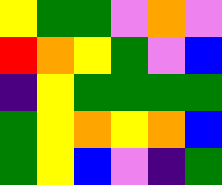[["yellow", "green", "green", "violet", "orange", "violet"], ["red", "orange", "yellow", "green", "violet", "blue"], ["indigo", "yellow", "green", "green", "green", "green"], ["green", "yellow", "orange", "yellow", "orange", "blue"], ["green", "yellow", "blue", "violet", "indigo", "green"]]